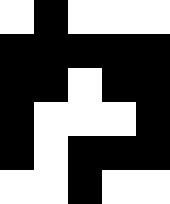[["white", "black", "white", "white", "white"], ["black", "black", "black", "black", "black"], ["black", "black", "white", "black", "black"], ["black", "white", "white", "white", "black"], ["black", "white", "black", "black", "black"], ["white", "white", "black", "white", "white"]]